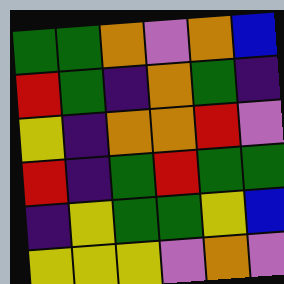[["green", "green", "orange", "violet", "orange", "blue"], ["red", "green", "indigo", "orange", "green", "indigo"], ["yellow", "indigo", "orange", "orange", "red", "violet"], ["red", "indigo", "green", "red", "green", "green"], ["indigo", "yellow", "green", "green", "yellow", "blue"], ["yellow", "yellow", "yellow", "violet", "orange", "violet"]]